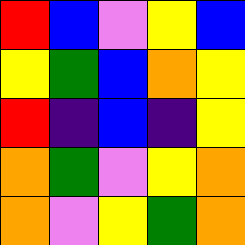[["red", "blue", "violet", "yellow", "blue"], ["yellow", "green", "blue", "orange", "yellow"], ["red", "indigo", "blue", "indigo", "yellow"], ["orange", "green", "violet", "yellow", "orange"], ["orange", "violet", "yellow", "green", "orange"]]